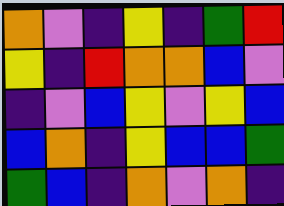[["orange", "violet", "indigo", "yellow", "indigo", "green", "red"], ["yellow", "indigo", "red", "orange", "orange", "blue", "violet"], ["indigo", "violet", "blue", "yellow", "violet", "yellow", "blue"], ["blue", "orange", "indigo", "yellow", "blue", "blue", "green"], ["green", "blue", "indigo", "orange", "violet", "orange", "indigo"]]